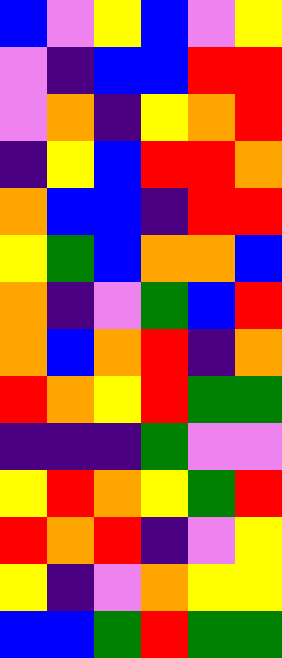[["blue", "violet", "yellow", "blue", "violet", "yellow"], ["violet", "indigo", "blue", "blue", "red", "red"], ["violet", "orange", "indigo", "yellow", "orange", "red"], ["indigo", "yellow", "blue", "red", "red", "orange"], ["orange", "blue", "blue", "indigo", "red", "red"], ["yellow", "green", "blue", "orange", "orange", "blue"], ["orange", "indigo", "violet", "green", "blue", "red"], ["orange", "blue", "orange", "red", "indigo", "orange"], ["red", "orange", "yellow", "red", "green", "green"], ["indigo", "indigo", "indigo", "green", "violet", "violet"], ["yellow", "red", "orange", "yellow", "green", "red"], ["red", "orange", "red", "indigo", "violet", "yellow"], ["yellow", "indigo", "violet", "orange", "yellow", "yellow"], ["blue", "blue", "green", "red", "green", "green"]]